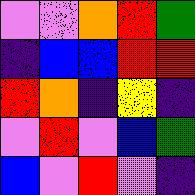[["violet", "violet", "orange", "red", "green"], ["indigo", "blue", "blue", "red", "red"], ["red", "orange", "indigo", "yellow", "indigo"], ["violet", "red", "violet", "blue", "green"], ["blue", "violet", "red", "violet", "indigo"]]